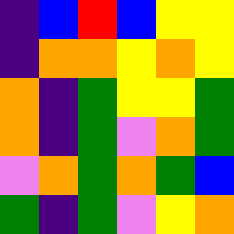[["indigo", "blue", "red", "blue", "yellow", "yellow"], ["indigo", "orange", "orange", "yellow", "orange", "yellow"], ["orange", "indigo", "green", "yellow", "yellow", "green"], ["orange", "indigo", "green", "violet", "orange", "green"], ["violet", "orange", "green", "orange", "green", "blue"], ["green", "indigo", "green", "violet", "yellow", "orange"]]